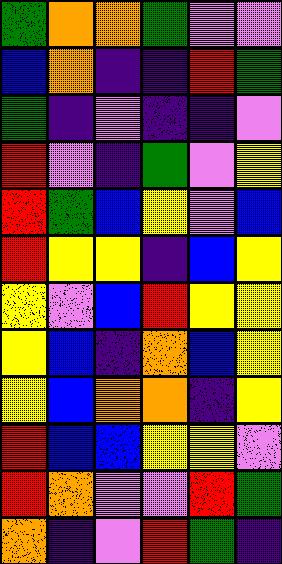[["green", "orange", "orange", "green", "violet", "violet"], ["blue", "orange", "indigo", "indigo", "red", "green"], ["green", "indigo", "violet", "indigo", "indigo", "violet"], ["red", "violet", "indigo", "green", "violet", "yellow"], ["red", "green", "blue", "yellow", "violet", "blue"], ["red", "yellow", "yellow", "indigo", "blue", "yellow"], ["yellow", "violet", "blue", "red", "yellow", "yellow"], ["yellow", "blue", "indigo", "orange", "blue", "yellow"], ["yellow", "blue", "orange", "orange", "indigo", "yellow"], ["red", "blue", "blue", "yellow", "yellow", "violet"], ["red", "orange", "violet", "violet", "red", "green"], ["orange", "indigo", "violet", "red", "green", "indigo"]]